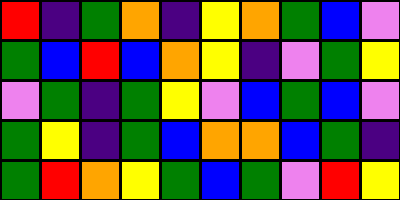[["red", "indigo", "green", "orange", "indigo", "yellow", "orange", "green", "blue", "violet"], ["green", "blue", "red", "blue", "orange", "yellow", "indigo", "violet", "green", "yellow"], ["violet", "green", "indigo", "green", "yellow", "violet", "blue", "green", "blue", "violet"], ["green", "yellow", "indigo", "green", "blue", "orange", "orange", "blue", "green", "indigo"], ["green", "red", "orange", "yellow", "green", "blue", "green", "violet", "red", "yellow"]]